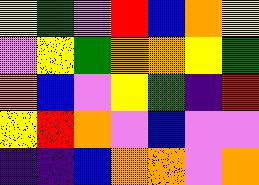[["yellow", "green", "violet", "red", "blue", "orange", "yellow"], ["violet", "yellow", "green", "orange", "orange", "yellow", "green"], ["orange", "blue", "violet", "yellow", "green", "indigo", "red"], ["yellow", "red", "orange", "violet", "blue", "violet", "violet"], ["indigo", "indigo", "blue", "orange", "orange", "violet", "orange"]]